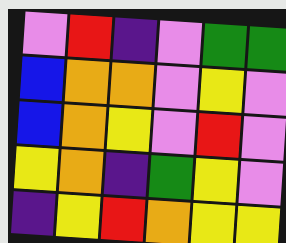[["violet", "red", "indigo", "violet", "green", "green"], ["blue", "orange", "orange", "violet", "yellow", "violet"], ["blue", "orange", "yellow", "violet", "red", "violet"], ["yellow", "orange", "indigo", "green", "yellow", "violet"], ["indigo", "yellow", "red", "orange", "yellow", "yellow"]]